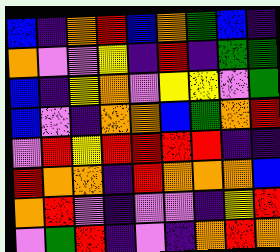[["blue", "indigo", "orange", "red", "blue", "orange", "green", "blue", "indigo"], ["orange", "violet", "violet", "yellow", "indigo", "red", "indigo", "green", "green"], ["blue", "indigo", "yellow", "orange", "violet", "yellow", "yellow", "violet", "green"], ["blue", "violet", "indigo", "orange", "orange", "blue", "green", "orange", "red"], ["violet", "red", "yellow", "red", "red", "red", "red", "indigo", "indigo"], ["red", "orange", "orange", "indigo", "red", "orange", "orange", "orange", "blue"], ["orange", "red", "violet", "indigo", "violet", "violet", "indigo", "yellow", "red"], ["violet", "green", "red", "indigo", "violet", "indigo", "orange", "red", "orange"]]